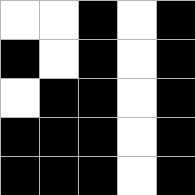[["white", "white", "black", "white", "black"], ["black", "white", "black", "white", "black"], ["white", "black", "black", "white", "black"], ["black", "black", "black", "white", "black"], ["black", "black", "black", "white", "black"]]